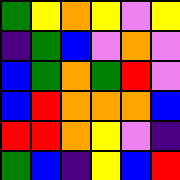[["green", "yellow", "orange", "yellow", "violet", "yellow"], ["indigo", "green", "blue", "violet", "orange", "violet"], ["blue", "green", "orange", "green", "red", "violet"], ["blue", "red", "orange", "orange", "orange", "blue"], ["red", "red", "orange", "yellow", "violet", "indigo"], ["green", "blue", "indigo", "yellow", "blue", "red"]]